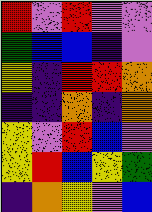[["red", "violet", "red", "violet", "violet"], ["green", "blue", "blue", "indigo", "violet"], ["yellow", "indigo", "red", "red", "orange"], ["indigo", "indigo", "orange", "indigo", "orange"], ["yellow", "violet", "red", "blue", "violet"], ["yellow", "red", "blue", "yellow", "green"], ["indigo", "orange", "yellow", "violet", "blue"]]